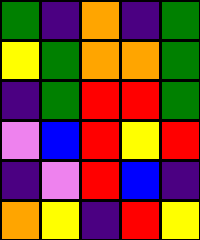[["green", "indigo", "orange", "indigo", "green"], ["yellow", "green", "orange", "orange", "green"], ["indigo", "green", "red", "red", "green"], ["violet", "blue", "red", "yellow", "red"], ["indigo", "violet", "red", "blue", "indigo"], ["orange", "yellow", "indigo", "red", "yellow"]]